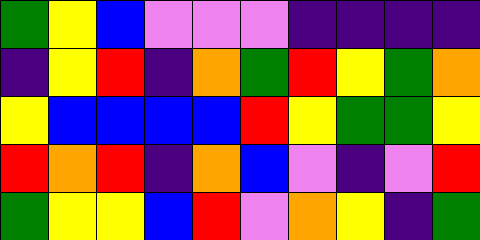[["green", "yellow", "blue", "violet", "violet", "violet", "indigo", "indigo", "indigo", "indigo"], ["indigo", "yellow", "red", "indigo", "orange", "green", "red", "yellow", "green", "orange"], ["yellow", "blue", "blue", "blue", "blue", "red", "yellow", "green", "green", "yellow"], ["red", "orange", "red", "indigo", "orange", "blue", "violet", "indigo", "violet", "red"], ["green", "yellow", "yellow", "blue", "red", "violet", "orange", "yellow", "indigo", "green"]]